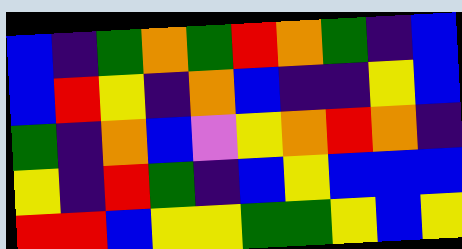[["blue", "indigo", "green", "orange", "green", "red", "orange", "green", "indigo", "blue"], ["blue", "red", "yellow", "indigo", "orange", "blue", "indigo", "indigo", "yellow", "blue"], ["green", "indigo", "orange", "blue", "violet", "yellow", "orange", "red", "orange", "indigo"], ["yellow", "indigo", "red", "green", "indigo", "blue", "yellow", "blue", "blue", "blue"], ["red", "red", "blue", "yellow", "yellow", "green", "green", "yellow", "blue", "yellow"]]